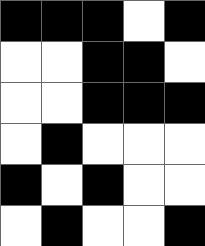[["black", "black", "black", "white", "black"], ["white", "white", "black", "black", "white"], ["white", "white", "black", "black", "black"], ["white", "black", "white", "white", "white"], ["black", "white", "black", "white", "white"], ["white", "black", "white", "white", "black"]]